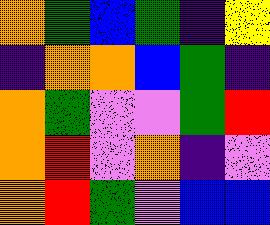[["orange", "green", "blue", "green", "indigo", "yellow"], ["indigo", "orange", "orange", "blue", "green", "indigo"], ["orange", "green", "violet", "violet", "green", "red"], ["orange", "red", "violet", "orange", "indigo", "violet"], ["orange", "red", "green", "violet", "blue", "blue"]]